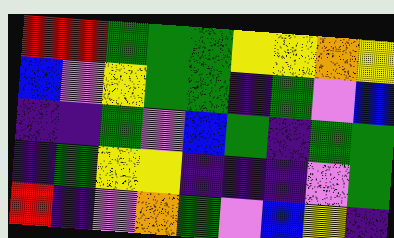[["red", "red", "green", "green", "green", "yellow", "yellow", "orange", "yellow"], ["blue", "violet", "yellow", "green", "green", "indigo", "green", "violet", "blue"], ["indigo", "indigo", "green", "violet", "blue", "green", "indigo", "green", "green"], ["indigo", "green", "yellow", "yellow", "indigo", "indigo", "indigo", "violet", "green"], ["red", "indigo", "violet", "orange", "green", "violet", "blue", "yellow", "indigo"]]